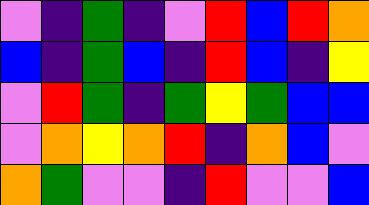[["violet", "indigo", "green", "indigo", "violet", "red", "blue", "red", "orange"], ["blue", "indigo", "green", "blue", "indigo", "red", "blue", "indigo", "yellow"], ["violet", "red", "green", "indigo", "green", "yellow", "green", "blue", "blue"], ["violet", "orange", "yellow", "orange", "red", "indigo", "orange", "blue", "violet"], ["orange", "green", "violet", "violet", "indigo", "red", "violet", "violet", "blue"]]